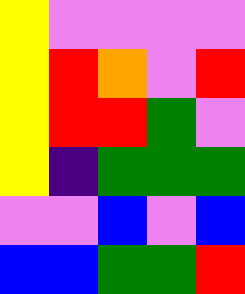[["yellow", "violet", "violet", "violet", "violet"], ["yellow", "red", "orange", "violet", "red"], ["yellow", "red", "red", "green", "violet"], ["yellow", "indigo", "green", "green", "green"], ["violet", "violet", "blue", "violet", "blue"], ["blue", "blue", "green", "green", "red"]]